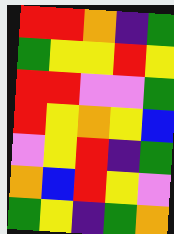[["red", "red", "orange", "indigo", "green"], ["green", "yellow", "yellow", "red", "yellow"], ["red", "red", "violet", "violet", "green"], ["red", "yellow", "orange", "yellow", "blue"], ["violet", "yellow", "red", "indigo", "green"], ["orange", "blue", "red", "yellow", "violet"], ["green", "yellow", "indigo", "green", "orange"]]